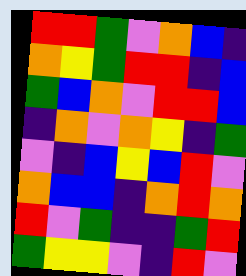[["red", "red", "green", "violet", "orange", "blue", "indigo"], ["orange", "yellow", "green", "red", "red", "indigo", "blue"], ["green", "blue", "orange", "violet", "red", "red", "blue"], ["indigo", "orange", "violet", "orange", "yellow", "indigo", "green"], ["violet", "indigo", "blue", "yellow", "blue", "red", "violet"], ["orange", "blue", "blue", "indigo", "orange", "red", "orange"], ["red", "violet", "green", "indigo", "indigo", "green", "red"], ["green", "yellow", "yellow", "violet", "indigo", "red", "violet"]]